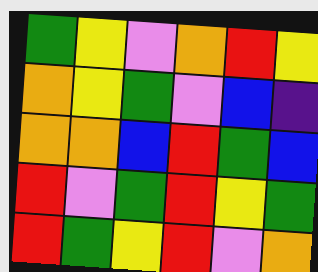[["green", "yellow", "violet", "orange", "red", "yellow"], ["orange", "yellow", "green", "violet", "blue", "indigo"], ["orange", "orange", "blue", "red", "green", "blue"], ["red", "violet", "green", "red", "yellow", "green"], ["red", "green", "yellow", "red", "violet", "orange"]]